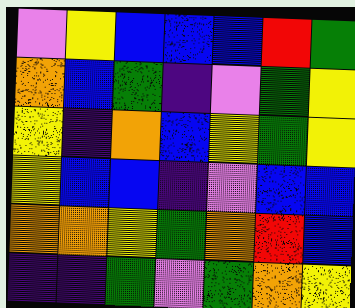[["violet", "yellow", "blue", "blue", "blue", "red", "green"], ["orange", "blue", "green", "indigo", "violet", "green", "yellow"], ["yellow", "indigo", "orange", "blue", "yellow", "green", "yellow"], ["yellow", "blue", "blue", "indigo", "violet", "blue", "blue"], ["orange", "orange", "yellow", "green", "orange", "red", "blue"], ["indigo", "indigo", "green", "violet", "green", "orange", "yellow"]]